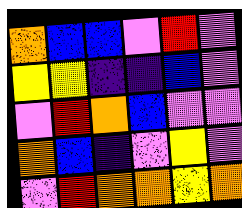[["orange", "blue", "blue", "violet", "red", "violet"], ["yellow", "yellow", "indigo", "indigo", "blue", "violet"], ["violet", "red", "orange", "blue", "violet", "violet"], ["orange", "blue", "indigo", "violet", "yellow", "violet"], ["violet", "red", "orange", "orange", "yellow", "orange"]]